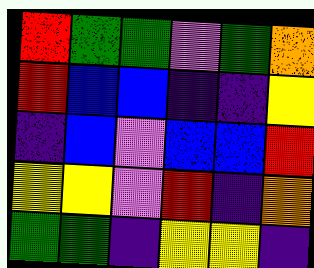[["red", "green", "green", "violet", "green", "orange"], ["red", "blue", "blue", "indigo", "indigo", "yellow"], ["indigo", "blue", "violet", "blue", "blue", "red"], ["yellow", "yellow", "violet", "red", "indigo", "orange"], ["green", "green", "indigo", "yellow", "yellow", "indigo"]]